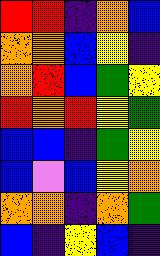[["red", "red", "indigo", "orange", "blue"], ["orange", "orange", "blue", "yellow", "indigo"], ["orange", "red", "blue", "green", "yellow"], ["red", "orange", "red", "yellow", "green"], ["blue", "blue", "indigo", "green", "yellow"], ["blue", "violet", "blue", "yellow", "orange"], ["orange", "orange", "indigo", "orange", "green"], ["blue", "indigo", "yellow", "blue", "indigo"]]